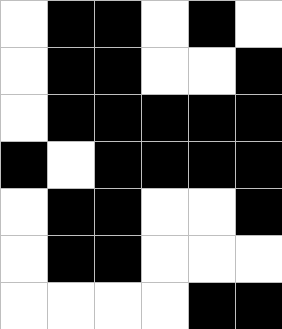[["white", "black", "black", "white", "black", "white"], ["white", "black", "black", "white", "white", "black"], ["white", "black", "black", "black", "black", "black"], ["black", "white", "black", "black", "black", "black"], ["white", "black", "black", "white", "white", "black"], ["white", "black", "black", "white", "white", "white"], ["white", "white", "white", "white", "black", "black"]]